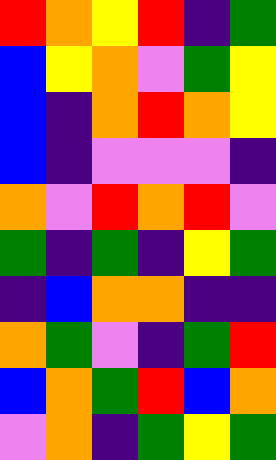[["red", "orange", "yellow", "red", "indigo", "green"], ["blue", "yellow", "orange", "violet", "green", "yellow"], ["blue", "indigo", "orange", "red", "orange", "yellow"], ["blue", "indigo", "violet", "violet", "violet", "indigo"], ["orange", "violet", "red", "orange", "red", "violet"], ["green", "indigo", "green", "indigo", "yellow", "green"], ["indigo", "blue", "orange", "orange", "indigo", "indigo"], ["orange", "green", "violet", "indigo", "green", "red"], ["blue", "orange", "green", "red", "blue", "orange"], ["violet", "orange", "indigo", "green", "yellow", "green"]]